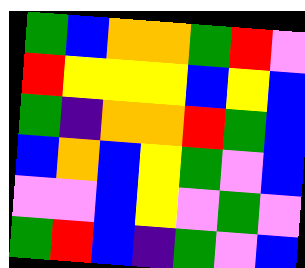[["green", "blue", "orange", "orange", "green", "red", "violet"], ["red", "yellow", "yellow", "yellow", "blue", "yellow", "blue"], ["green", "indigo", "orange", "orange", "red", "green", "blue"], ["blue", "orange", "blue", "yellow", "green", "violet", "blue"], ["violet", "violet", "blue", "yellow", "violet", "green", "violet"], ["green", "red", "blue", "indigo", "green", "violet", "blue"]]